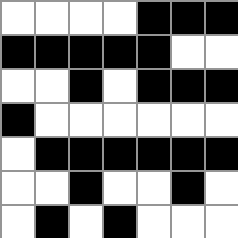[["white", "white", "white", "white", "black", "black", "black"], ["black", "black", "black", "black", "black", "white", "white"], ["white", "white", "black", "white", "black", "black", "black"], ["black", "white", "white", "white", "white", "white", "white"], ["white", "black", "black", "black", "black", "black", "black"], ["white", "white", "black", "white", "white", "black", "white"], ["white", "black", "white", "black", "white", "white", "white"]]